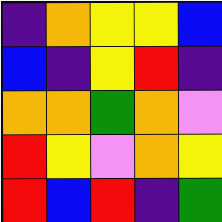[["indigo", "orange", "yellow", "yellow", "blue"], ["blue", "indigo", "yellow", "red", "indigo"], ["orange", "orange", "green", "orange", "violet"], ["red", "yellow", "violet", "orange", "yellow"], ["red", "blue", "red", "indigo", "green"]]